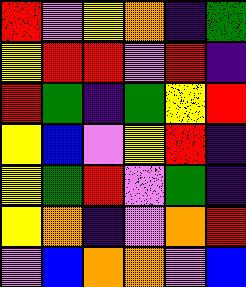[["red", "violet", "yellow", "orange", "indigo", "green"], ["yellow", "red", "red", "violet", "red", "indigo"], ["red", "green", "indigo", "green", "yellow", "red"], ["yellow", "blue", "violet", "yellow", "red", "indigo"], ["yellow", "green", "red", "violet", "green", "indigo"], ["yellow", "orange", "indigo", "violet", "orange", "red"], ["violet", "blue", "orange", "orange", "violet", "blue"]]